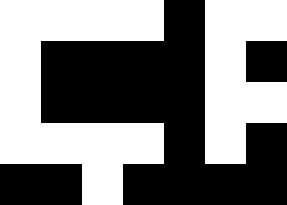[["white", "white", "white", "white", "black", "white", "white"], ["white", "black", "black", "black", "black", "white", "black"], ["white", "black", "black", "black", "black", "white", "white"], ["white", "white", "white", "white", "black", "white", "black"], ["black", "black", "white", "black", "black", "black", "black"]]